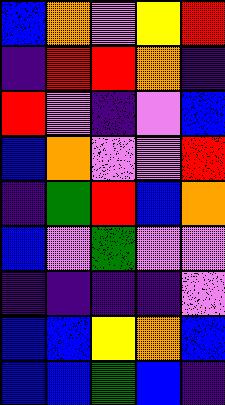[["blue", "orange", "violet", "yellow", "red"], ["indigo", "red", "red", "orange", "indigo"], ["red", "violet", "indigo", "violet", "blue"], ["blue", "orange", "violet", "violet", "red"], ["indigo", "green", "red", "blue", "orange"], ["blue", "violet", "green", "violet", "violet"], ["indigo", "indigo", "indigo", "indigo", "violet"], ["blue", "blue", "yellow", "orange", "blue"], ["blue", "blue", "green", "blue", "indigo"]]